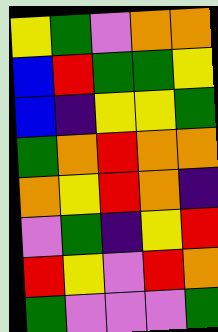[["yellow", "green", "violet", "orange", "orange"], ["blue", "red", "green", "green", "yellow"], ["blue", "indigo", "yellow", "yellow", "green"], ["green", "orange", "red", "orange", "orange"], ["orange", "yellow", "red", "orange", "indigo"], ["violet", "green", "indigo", "yellow", "red"], ["red", "yellow", "violet", "red", "orange"], ["green", "violet", "violet", "violet", "green"]]